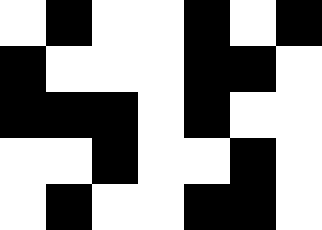[["white", "black", "white", "white", "black", "white", "black"], ["black", "white", "white", "white", "black", "black", "white"], ["black", "black", "black", "white", "black", "white", "white"], ["white", "white", "black", "white", "white", "black", "white"], ["white", "black", "white", "white", "black", "black", "white"]]